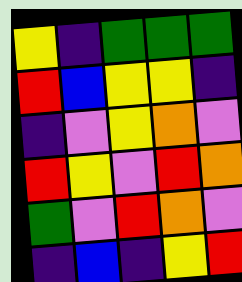[["yellow", "indigo", "green", "green", "green"], ["red", "blue", "yellow", "yellow", "indigo"], ["indigo", "violet", "yellow", "orange", "violet"], ["red", "yellow", "violet", "red", "orange"], ["green", "violet", "red", "orange", "violet"], ["indigo", "blue", "indigo", "yellow", "red"]]